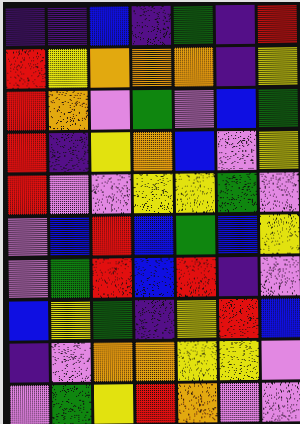[["indigo", "indigo", "blue", "indigo", "green", "indigo", "red"], ["red", "yellow", "orange", "orange", "orange", "indigo", "yellow"], ["red", "orange", "violet", "green", "violet", "blue", "green"], ["red", "indigo", "yellow", "orange", "blue", "violet", "yellow"], ["red", "violet", "violet", "yellow", "yellow", "green", "violet"], ["violet", "blue", "red", "blue", "green", "blue", "yellow"], ["violet", "green", "red", "blue", "red", "indigo", "violet"], ["blue", "yellow", "green", "indigo", "yellow", "red", "blue"], ["indigo", "violet", "orange", "orange", "yellow", "yellow", "violet"], ["violet", "green", "yellow", "red", "orange", "violet", "violet"]]